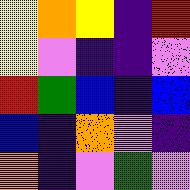[["yellow", "orange", "yellow", "indigo", "red"], ["yellow", "violet", "indigo", "indigo", "violet"], ["red", "green", "blue", "indigo", "blue"], ["blue", "indigo", "orange", "violet", "indigo"], ["orange", "indigo", "violet", "green", "violet"]]